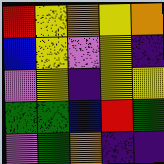[["red", "yellow", "orange", "yellow", "orange"], ["blue", "yellow", "violet", "yellow", "indigo"], ["violet", "yellow", "indigo", "yellow", "yellow"], ["green", "green", "blue", "red", "green"], ["violet", "green", "orange", "indigo", "indigo"]]